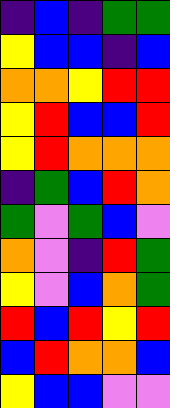[["indigo", "blue", "indigo", "green", "green"], ["yellow", "blue", "blue", "indigo", "blue"], ["orange", "orange", "yellow", "red", "red"], ["yellow", "red", "blue", "blue", "red"], ["yellow", "red", "orange", "orange", "orange"], ["indigo", "green", "blue", "red", "orange"], ["green", "violet", "green", "blue", "violet"], ["orange", "violet", "indigo", "red", "green"], ["yellow", "violet", "blue", "orange", "green"], ["red", "blue", "red", "yellow", "red"], ["blue", "red", "orange", "orange", "blue"], ["yellow", "blue", "blue", "violet", "violet"]]